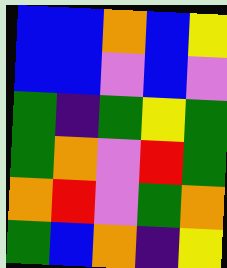[["blue", "blue", "orange", "blue", "yellow"], ["blue", "blue", "violet", "blue", "violet"], ["green", "indigo", "green", "yellow", "green"], ["green", "orange", "violet", "red", "green"], ["orange", "red", "violet", "green", "orange"], ["green", "blue", "orange", "indigo", "yellow"]]